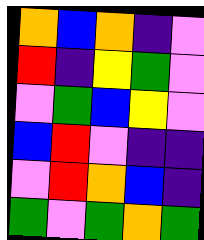[["orange", "blue", "orange", "indigo", "violet"], ["red", "indigo", "yellow", "green", "violet"], ["violet", "green", "blue", "yellow", "violet"], ["blue", "red", "violet", "indigo", "indigo"], ["violet", "red", "orange", "blue", "indigo"], ["green", "violet", "green", "orange", "green"]]